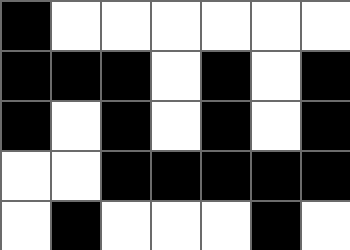[["black", "white", "white", "white", "white", "white", "white"], ["black", "black", "black", "white", "black", "white", "black"], ["black", "white", "black", "white", "black", "white", "black"], ["white", "white", "black", "black", "black", "black", "black"], ["white", "black", "white", "white", "white", "black", "white"]]